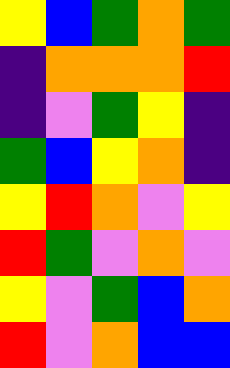[["yellow", "blue", "green", "orange", "green"], ["indigo", "orange", "orange", "orange", "red"], ["indigo", "violet", "green", "yellow", "indigo"], ["green", "blue", "yellow", "orange", "indigo"], ["yellow", "red", "orange", "violet", "yellow"], ["red", "green", "violet", "orange", "violet"], ["yellow", "violet", "green", "blue", "orange"], ["red", "violet", "orange", "blue", "blue"]]